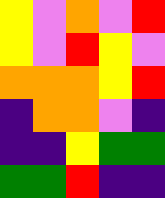[["yellow", "violet", "orange", "violet", "red"], ["yellow", "violet", "red", "yellow", "violet"], ["orange", "orange", "orange", "yellow", "red"], ["indigo", "orange", "orange", "violet", "indigo"], ["indigo", "indigo", "yellow", "green", "green"], ["green", "green", "red", "indigo", "indigo"]]